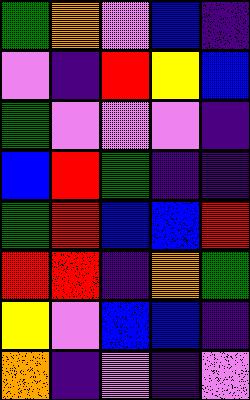[["green", "orange", "violet", "blue", "indigo"], ["violet", "indigo", "red", "yellow", "blue"], ["green", "violet", "violet", "violet", "indigo"], ["blue", "red", "green", "indigo", "indigo"], ["green", "red", "blue", "blue", "red"], ["red", "red", "indigo", "orange", "green"], ["yellow", "violet", "blue", "blue", "indigo"], ["orange", "indigo", "violet", "indigo", "violet"]]